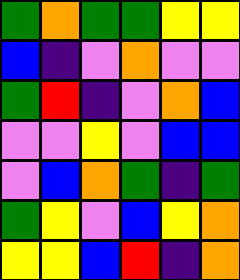[["green", "orange", "green", "green", "yellow", "yellow"], ["blue", "indigo", "violet", "orange", "violet", "violet"], ["green", "red", "indigo", "violet", "orange", "blue"], ["violet", "violet", "yellow", "violet", "blue", "blue"], ["violet", "blue", "orange", "green", "indigo", "green"], ["green", "yellow", "violet", "blue", "yellow", "orange"], ["yellow", "yellow", "blue", "red", "indigo", "orange"]]